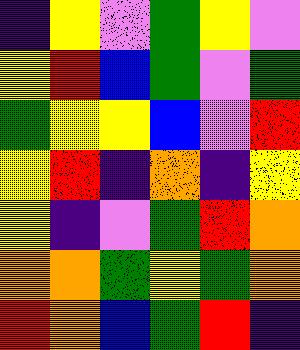[["indigo", "yellow", "violet", "green", "yellow", "violet"], ["yellow", "red", "blue", "green", "violet", "green"], ["green", "yellow", "yellow", "blue", "violet", "red"], ["yellow", "red", "indigo", "orange", "indigo", "yellow"], ["yellow", "indigo", "violet", "green", "red", "orange"], ["orange", "orange", "green", "yellow", "green", "orange"], ["red", "orange", "blue", "green", "red", "indigo"]]